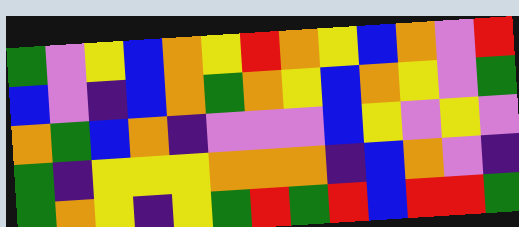[["green", "violet", "yellow", "blue", "orange", "yellow", "red", "orange", "yellow", "blue", "orange", "violet", "red"], ["blue", "violet", "indigo", "blue", "orange", "green", "orange", "yellow", "blue", "orange", "yellow", "violet", "green"], ["orange", "green", "blue", "orange", "indigo", "violet", "violet", "violet", "blue", "yellow", "violet", "yellow", "violet"], ["green", "indigo", "yellow", "yellow", "yellow", "orange", "orange", "orange", "indigo", "blue", "orange", "violet", "indigo"], ["green", "orange", "yellow", "indigo", "yellow", "green", "red", "green", "red", "blue", "red", "red", "green"]]